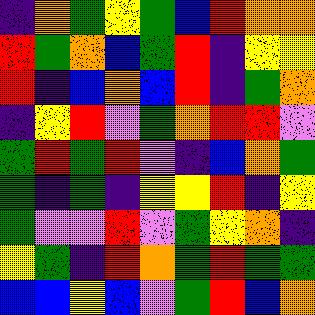[["indigo", "orange", "green", "yellow", "green", "blue", "red", "orange", "orange"], ["red", "green", "orange", "blue", "green", "red", "indigo", "yellow", "yellow"], ["red", "indigo", "blue", "orange", "blue", "red", "indigo", "green", "orange"], ["indigo", "yellow", "red", "violet", "green", "orange", "red", "red", "violet"], ["green", "red", "green", "red", "violet", "indigo", "blue", "orange", "green"], ["green", "indigo", "green", "indigo", "yellow", "yellow", "red", "indigo", "yellow"], ["green", "violet", "violet", "red", "violet", "green", "yellow", "orange", "indigo"], ["yellow", "green", "indigo", "red", "orange", "green", "red", "green", "green"], ["blue", "blue", "yellow", "blue", "violet", "green", "red", "blue", "orange"]]